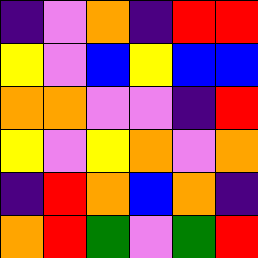[["indigo", "violet", "orange", "indigo", "red", "red"], ["yellow", "violet", "blue", "yellow", "blue", "blue"], ["orange", "orange", "violet", "violet", "indigo", "red"], ["yellow", "violet", "yellow", "orange", "violet", "orange"], ["indigo", "red", "orange", "blue", "orange", "indigo"], ["orange", "red", "green", "violet", "green", "red"]]